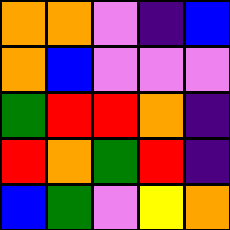[["orange", "orange", "violet", "indigo", "blue"], ["orange", "blue", "violet", "violet", "violet"], ["green", "red", "red", "orange", "indigo"], ["red", "orange", "green", "red", "indigo"], ["blue", "green", "violet", "yellow", "orange"]]